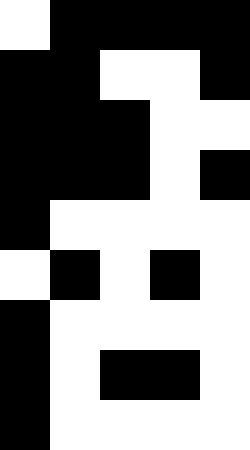[["white", "black", "black", "black", "black"], ["black", "black", "white", "white", "black"], ["black", "black", "black", "white", "white"], ["black", "black", "black", "white", "black"], ["black", "white", "white", "white", "white"], ["white", "black", "white", "black", "white"], ["black", "white", "white", "white", "white"], ["black", "white", "black", "black", "white"], ["black", "white", "white", "white", "white"]]